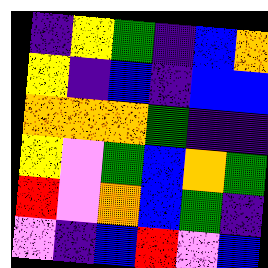[["indigo", "yellow", "green", "indigo", "blue", "orange"], ["yellow", "indigo", "blue", "indigo", "blue", "blue"], ["orange", "orange", "orange", "green", "indigo", "indigo"], ["yellow", "violet", "green", "blue", "orange", "green"], ["red", "violet", "orange", "blue", "green", "indigo"], ["violet", "indigo", "blue", "red", "violet", "blue"]]